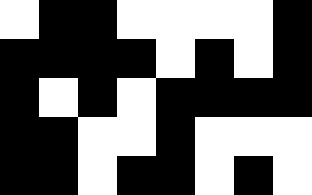[["white", "black", "black", "white", "white", "white", "white", "black"], ["black", "black", "black", "black", "white", "black", "white", "black"], ["black", "white", "black", "white", "black", "black", "black", "black"], ["black", "black", "white", "white", "black", "white", "white", "white"], ["black", "black", "white", "black", "black", "white", "black", "white"]]